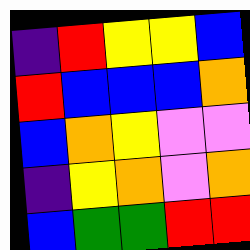[["indigo", "red", "yellow", "yellow", "blue"], ["red", "blue", "blue", "blue", "orange"], ["blue", "orange", "yellow", "violet", "violet"], ["indigo", "yellow", "orange", "violet", "orange"], ["blue", "green", "green", "red", "red"]]